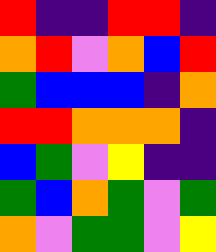[["red", "indigo", "indigo", "red", "red", "indigo"], ["orange", "red", "violet", "orange", "blue", "red"], ["green", "blue", "blue", "blue", "indigo", "orange"], ["red", "red", "orange", "orange", "orange", "indigo"], ["blue", "green", "violet", "yellow", "indigo", "indigo"], ["green", "blue", "orange", "green", "violet", "green"], ["orange", "violet", "green", "green", "violet", "yellow"]]